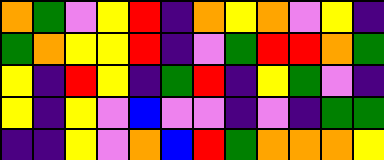[["orange", "green", "violet", "yellow", "red", "indigo", "orange", "yellow", "orange", "violet", "yellow", "indigo"], ["green", "orange", "yellow", "yellow", "red", "indigo", "violet", "green", "red", "red", "orange", "green"], ["yellow", "indigo", "red", "yellow", "indigo", "green", "red", "indigo", "yellow", "green", "violet", "indigo"], ["yellow", "indigo", "yellow", "violet", "blue", "violet", "violet", "indigo", "violet", "indigo", "green", "green"], ["indigo", "indigo", "yellow", "violet", "orange", "blue", "red", "green", "orange", "orange", "orange", "yellow"]]